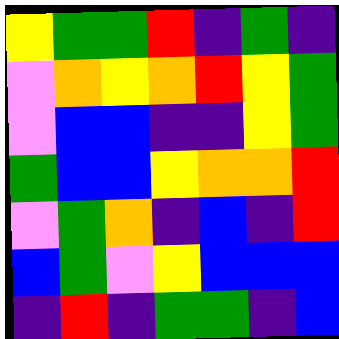[["yellow", "green", "green", "red", "indigo", "green", "indigo"], ["violet", "orange", "yellow", "orange", "red", "yellow", "green"], ["violet", "blue", "blue", "indigo", "indigo", "yellow", "green"], ["green", "blue", "blue", "yellow", "orange", "orange", "red"], ["violet", "green", "orange", "indigo", "blue", "indigo", "red"], ["blue", "green", "violet", "yellow", "blue", "blue", "blue"], ["indigo", "red", "indigo", "green", "green", "indigo", "blue"]]